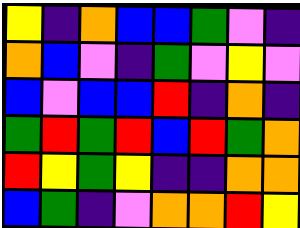[["yellow", "indigo", "orange", "blue", "blue", "green", "violet", "indigo"], ["orange", "blue", "violet", "indigo", "green", "violet", "yellow", "violet"], ["blue", "violet", "blue", "blue", "red", "indigo", "orange", "indigo"], ["green", "red", "green", "red", "blue", "red", "green", "orange"], ["red", "yellow", "green", "yellow", "indigo", "indigo", "orange", "orange"], ["blue", "green", "indigo", "violet", "orange", "orange", "red", "yellow"]]